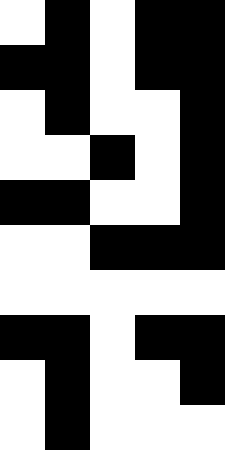[["white", "black", "white", "black", "black"], ["black", "black", "white", "black", "black"], ["white", "black", "white", "white", "black"], ["white", "white", "black", "white", "black"], ["black", "black", "white", "white", "black"], ["white", "white", "black", "black", "black"], ["white", "white", "white", "white", "white"], ["black", "black", "white", "black", "black"], ["white", "black", "white", "white", "black"], ["white", "black", "white", "white", "white"]]